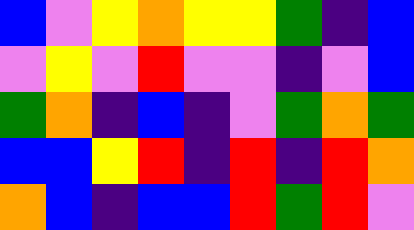[["blue", "violet", "yellow", "orange", "yellow", "yellow", "green", "indigo", "blue"], ["violet", "yellow", "violet", "red", "violet", "violet", "indigo", "violet", "blue"], ["green", "orange", "indigo", "blue", "indigo", "violet", "green", "orange", "green"], ["blue", "blue", "yellow", "red", "indigo", "red", "indigo", "red", "orange"], ["orange", "blue", "indigo", "blue", "blue", "red", "green", "red", "violet"]]